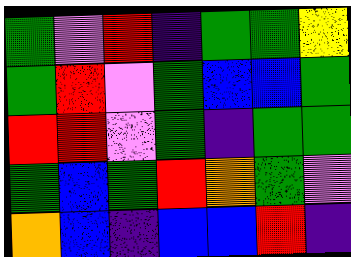[["green", "violet", "red", "indigo", "green", "green", "yellow"], ["green", "red", "violet", "green", "blue", "blue", "green"], ["red", "red", "violet", "green", "indigo", "green", "green"], ["green", "blue", "green", "red", "orange", "green", "violet"], ["orange", "blue", "indigo", "blue", "blue", "red", "indigo"]]